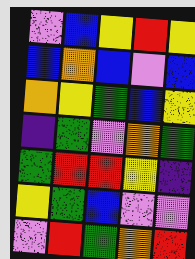[["violet", "blue", "yellow", "red", "yellow"], ["blue", "orange", "blue", "violet", "blue"], ["orange", "yellow", "green", "blue", "yellow"], ["indigo", "green", "violet", "orange", "green"], ["green", "red", "red", "yellow", "indigo"], ["yellow", "green", "blue", "violet", "violet"], ["violet", "red", "green", "orange", "red"]]